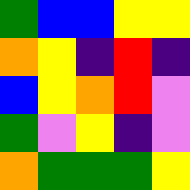[["green", "blue", "blue", "yellow", "yellow"], ["orange", "yellow", "indigo", "red", "indigo"], ["blue", "yellow", "orange", "red", "violet"], ["green", "violet", "yellow", "indigo", "violet"], ["orange", "green", "green", "green", "yellow"]]